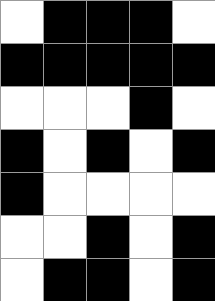[["white", "black", "black", "black", "white"], ["black", "black", "black", "black", "black"], ["white", "white", "white", "black", "white"], ["black", "white", "black", "white", "black"], ["black", "white", "white", "white", "white"], ["white", "white", "black", "white", "black"], ["white", "black", "black", "white", "black"]]